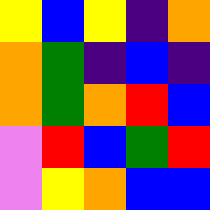[["yellow", "blue", "yellow", "indigo", "orange"], ["orange", "green", "indigo", "blue", "indigo"], ["orange", "green", "orange", "red", "blue"], ["violet", "red", "blue", "green", "red"], ["violet", "yellow", "orange", "blue", "blue"]]